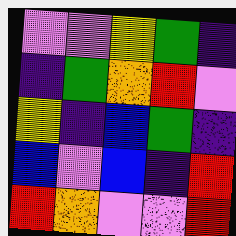[["violet", "violet", "yellow", "green", "indigo"], ["indigo", "green", "orange", "red", "violet"], ["yellow", "indigo", "blue", "green", "indigo"], ["blue", "violet", "blue", "indigo", "red"], ["red", "orange", "violet", "violet", "red"]]